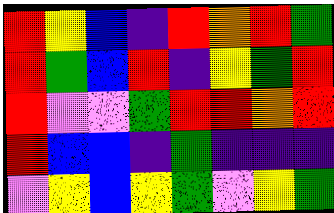[["red", "yellow", "blue", "indigo", "red", "orange", "red", "green"], ["red", "green", "blue", "red", "indigo", "yellow", "green", "red"], ["red", "violet", "violet", "green", "red", "red", "orange", "red"], ["red", "blue", "blue", "indigo", "green", "indigo", "indigo", "indigo"], ["violet", "yellow", "blue", "yellow", "green", "violet", "yellow", "green"]]